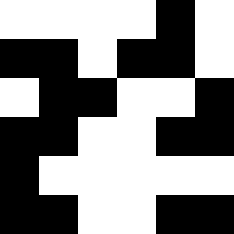[["white", "white", "white", "white", "black", "white"], ["black", "black", "white", "black", "black", "white"], ["white", "black", "black", "white", "white", "black"], ["black", "black", "white", "white", "black", "black"], ["black", "white", "white", "white", "white", "white"], ["black", "black", "white", "white", "black", "black"]]